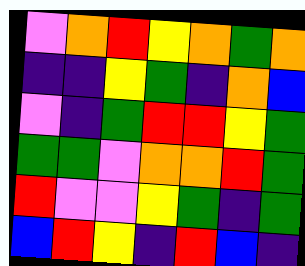[["violet", "orange", "red", "yellow", "orange", "green", "orange"], ["indigo", "indigo", "yellow", "green", "indigo", "orange", "blue"], ["violet", "indigo", "green", "red", "red", "yellow", "green"], ["green", "green", "violet", "orange", "orange", "red", "green"], ["red", "violet", "violet", "yellow", "green", "indigo", "green"], ["blue", "red", "yellow", "indigo", "red", "blue", "indigo"]]